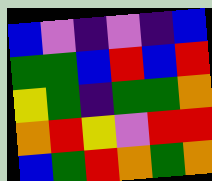[["blue", "violet", "indigo", "violet", "indigo", "blue"], ["green", "green", "blue", "red", "blue", "red"], ["yellow", "green", "indigo", "green", "green", "orange"], ["orange", "red", "yellow", "violet", "red", "red"], ["blue", "green", "red", "orange", "green", "orange"]]